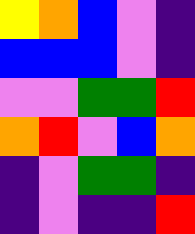[["yellow", "orange", "blue", "violet", "indigo"], ["blue", "blue", "blue", "violet", "indigo"], ["violet", "violet", "green", "green", "red"], ["orange", "red", "violet", "blue", "orange"], ["indigo", "violet", "green", "green", "indigo"], ["indigo", "violet", "indigo", "indigo", "red"]]